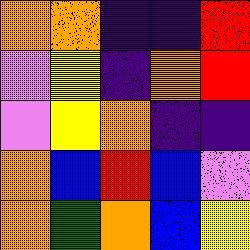[["orange", "orange", "indigo", "indigo", "red"], ["violet", "yellow", "indigo", "orange", "red"], ["violet", "yellow", "orange", "indigo", "indigo"], ["orange", "blue", "red", "blue", "violet"], ["orange", "green", "orange", "blue", "yellow"]]